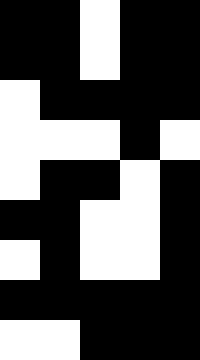[["black", "black", "white", "black", "black"], ["black", "black", "white", "black", "black"], ["white", "black", "black", "black", "black"], ["white", "white", "white", "black", "white"], ["white", "black", "black", "white", "black"], ["black", "black", "white", "white", "black"], ["white", "black", "white", "white", "black"], ["black", "black", "black", "black", "black"], ["white", "white", "black", "black", "black"]]